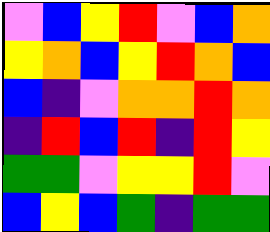[["violet", "blue", "yellow", "red", "violet", "blue", "orange"], ["yellow", "orange", "blue", "yellow", "red", "orange", "blue"], ["blue", "indigo", "violet", "orange", "orange", "red", "orange"], ["indigo", "red", "blue", "red", "indigo", "red", "yellow"], ["green", "green", "violet", "yellow", "yellow", "red", "violet"], ["blue", "yellow", "blue", "green", "indigo", "green", "green"]]